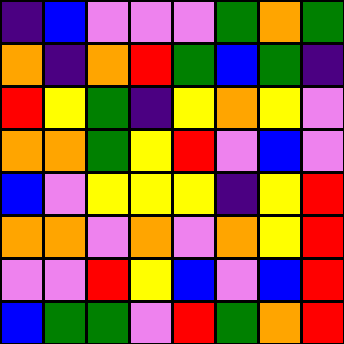[["indigo", "blue", "violet", "violet", "violet", "green", "orange", "green"], ["orange", "indigo", "orange", "red", "green", "blue", "green", "indigo"], ["red", "yellow", "green", "indigo", "yellow", "orange", "yellow", "violet"], ["orange", "orange", "green", "yellow", "red", "violet", "blue", "violet"], ["blue", "violet", "yellow", "yellow", "yellow", "indigo", "yellow", "red"], ["orange", "orange", "violet", "orange", "violet", "orange", "yellow", "red"], ["violet", "violet", "red", "yellow", "blue", "violet", "blue", "red"], ["blue", "green", "green", "violet", "red", "green", "orange", "red"]]